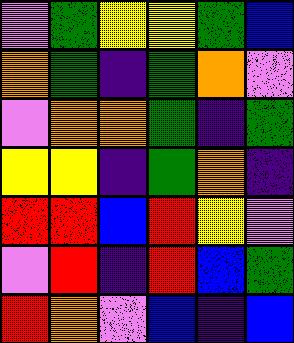[["violet", "green", "yellow", "yellow", "green", "blue"], ["orange", "green", "indigo", "green", "orange", "violet"], ["violet", "orange", "orange", "green", "indigo", "green"], ["yellow", "yellow", "indigo", "green", "orange", "indigo"], ["red", "red", "blue", "red", "yellow", "violet"], ["violet", "red", "indigo", "red", "blue", "green"], ["red", "orange", "violet", "blue", "indigo", "blue"]]